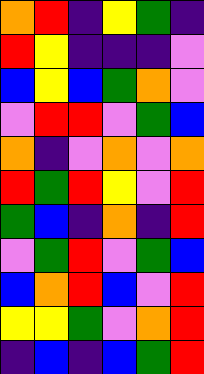[["orange", "red", "indigo", "yellow", "green", "indigo"], ["red", "yellow", "indigo", "indigo", "indigo", "violet"], ["blue", "yellow", "blue", "green", "orange", "violet"], ["violet", "red", "red", "violet", "green", "blue"], ["orange", "indigo", "violet", "orange", "violet", "orange"], ["red", "green", "red", "yellow", "violet", "red"], ["green", "blue", "indigo", "orange", "indigo", "red"], ["violet", "green", "red", "violet", "green", "blue"], ["blue", "orange", "red", "blue", "violet", "red"], ["yellow", "yellow", "green", "violet", "orange", "red"], ["indigo", "blue", "indigo", "blue", "green", "red"]]